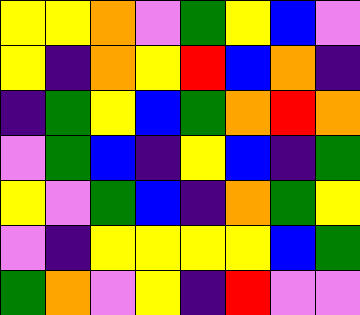[["yellow", "yellow", "orange", "violet", "green", "yellow", "blue", "violet"], ["yellow", "indigo", "orange", "yellow", "red", "blue", "orange", "indigo"], ["indigo", "green", "yellow", "blue", "green", "orange", "red", "orange"], ["violet", "green", "blue", "indigo", "yellow", "blue", "indigo", "green"], ["yellow", "violet", "green", "blue", "indigo", "orange", "green", "yellow"], ["violet", "indigo", "yellow", "yellow", "yellow", "yellow", "blue", "green"], ["green", "orange", "violet", "yellow", "indigo", "red", "violet", "violet"]]